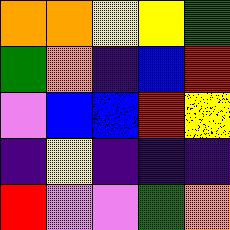[["orange", "orange", "yellow", "yellow", "green"], ["green", "orange", "indigo", "blue", "red"], ["violet", "blue", "blue", "red", "yellow"], ["indigo", "yellow", "indigo", "indigo", "indigo"], ["red", "violet", "violet", "green", "orange"]]